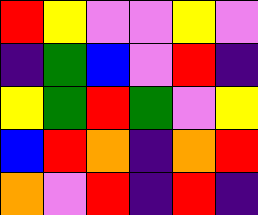[["red", "yellow", "violet", "violet", "yellow", "violet"], ["indigo", "green", "blue", "violet", "red", "indigo"], ["yellow", "green", "red", "green", "violet", "yellow"], ["blue", "red", "orange", "indigo", "orange", "red"], ["orange", "violet", "red", "indigo", "red", "indigo"]]